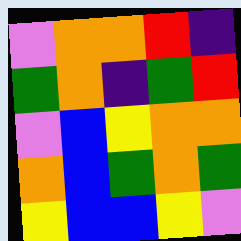[["violet", "orange", "orange", "red", "indigo"], ["green", "orange", "indigo", "green", "red"], ["violet", "blue", "yellow", "orange", "orange"], ["orange", "blue", "green", "orange", "green"], ["yellow", "blue", "blue", "yellow", "violet"]]